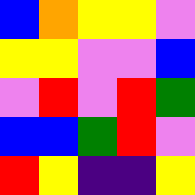[["blue", "orange", "yellow", "yellow", "violet"], ["yellow", "yellow", "violet", "violet", "blue"], ["violet", "red", "violet", "red", "green"], ["blue", "blue", "green", "red", "violet"], ["red", "yellow", "indigo", "indigo", "yellow"]]